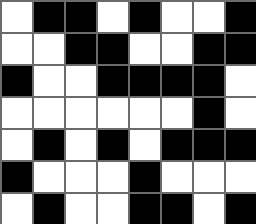[["white", "black", "black", "white", "black", "white", "white", "black"], ["white", "white", "black", "black", "white", "white", "black", "black"], ["black", "white", "white", "black", "black", "black", "black", "white"], ["white", "white", "white", "white", "white", "white", "black", "white"], ["white", "black", "white", "black", "white", "black", "black", "black"], ["black", "white", "white", "white", "black", "white", "white", "white"], ["white", "black", "white", "white", "black", "black", "white", "black"]]